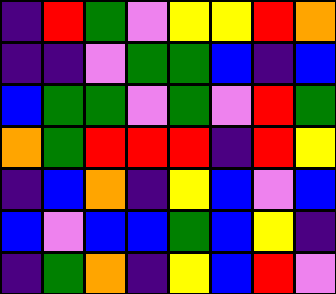[["indigo", "red", "green", "violet", "yellow", "yellow", "red", "orange"], ["indigo", "indigo", "violet", "green", "green", "blue", "indigo", "blue"], ["blue", "green", "green", "violet", "green", "violet", "red", "green"], ["orange", "green", "red", "red", "red", "indigo", "red", "yellow"], ["indigo", "blue", "orange", "indigo", "yellow", "blue", "violet", "blue"], ["blue", "violet", "blue", "blue", "green", "blue", "yellow", "indigo"], ["indigo", "green", "orange", "indigo", "yellow", "blue", "red", "violet"]]